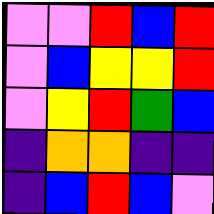[["violet", "violet", "red", "blue", "red"], ["violet", "blue", "yellow", "yellow", "red"], ["violet", "yellow", "red", "green", "blue"], ["indigo", "orange", "orange", "indigo", "indigo"], ["indigo", "blue", "red", "blue", "violet"]]